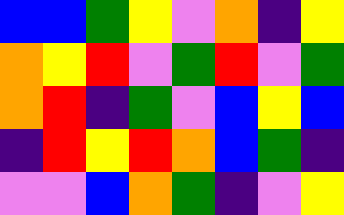[["blue", "blue", "green", "yellow", "violet", "orange", "indigo", "yellow"], ["orange", "yellow", "red", "violet", "green", "red", "violet", "green"], ["orange", "red", "indigo", "green", "violet", "blue", "yellow", "blue"], ["indigo", "red", "yellow", "red", "orange", "blue", "green", "indigo"], ["violet", "violet", "blue", "orange", "green", "indigo", "violet", "yellow"]]